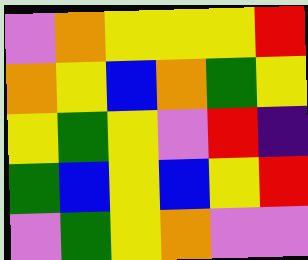[["violet", "orange", "yellow", "yellow", "yellow", "red"], ["orange", "yellow", "blue", "orange", "green", "yellow"], ["yellow", "green", "yellow", "violet", "red", "indigo"], ["green", "blue", "yellow", "blue", "yellow", "red"], ["violet", "green", "yellow", "orange", "violet", "violet"]]